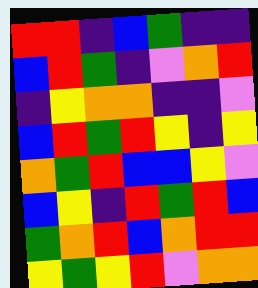[["red", "red", "indigo", "blue", "green", "indigo", "indigo"], ["blue", "red", "green", "indigo", "violet", "orange", "red"], ["indigo", "yellow", "orange", "orange", "indigo", "indigo", "violet"], ["blue", "red", "green", "red", "yellow", "indigo", "yellow"], ["orange", "green", "red", "blue", "blue", "yellow", "violet"], ["blue", "yellow", "indigo", "red", "green", "red", "blue"], ["green", "orange", "red", "blue", "orange", "red", "red"], ["yellow", "green", "yellow", "red", "violet", "orange", "orange"]]